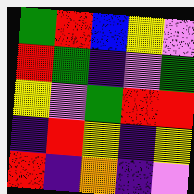[["green", "red", "blue", "yellow", "violet"], ["red", "green", "indigo", "violet", "green"], ["yellow", "violet", "green", "red", "red"], ["indigo", "red", "yellow", "indigo", "yellow"], ["red", "indigo", "orange", "indigo", "violet"]]